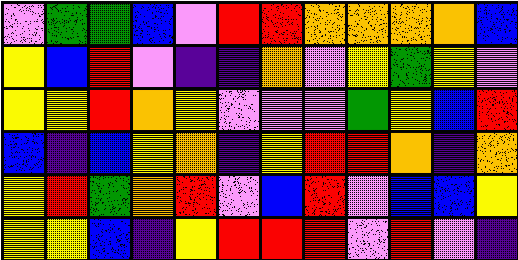[["violet", "green", "green", "blue", "violet", "red", "red", "orange", "orange", "orange", "orange", "blue"], ["yellow", "blue", "red", "violet", "indigo", "indigo", "orange", "violet", "yellow", "green", "yellow", "violet"], ["yellow", "yellow", "red", "orange", "yellow", "violet", "violet", "violet", "green", "yellow", "blue", "red"], ["blue", "indigo", "blue", "yellow", "orange", "indigo", "yellow", "red", "red", "orange", "indigo", "orange"], ["yellow", "red", "green", "orange", "red", "violet", "blue", "red", "violet", "blue", "blue", "yellow"], ["yellow", "yellow", "blue", "indigo", "yellow", "red", "red", "red", "violet", "red", "violet", "indigo"]]